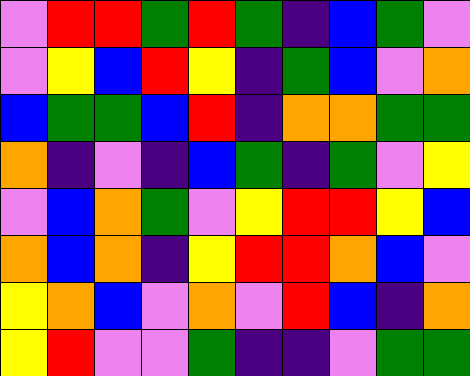[["violet", "red", "red", "green", "red", "green", "indigo", "blue", "green", "violet"], ["violet", "yellow", "blue", "red", "yellow", "indigo", "green", "blue", "violet", "orange"], ["blue", "green", "green", "blue", "red", "indigo", "orange", "orange", "green", "green"], ["orange", "indigo", "violet", "indigo", "blue", "green", "indigo", "green", "violet", "yellow"], ["violet", "blue", "orange", "green", "violet", "yellow", "red", "red", "yellow", "blue"], ["orange", "blue", "orange", "indigo", "yellow", "red", "red", "orange", "blue", "violet"], ["yellow", "orange", "blue", "violet", "orange", "violet", "red", "blue", "indigo", "orange"], ["yellow", "red", "violet", "violet", "green", "indigo", "indigo", "violet", "green", "green"]]